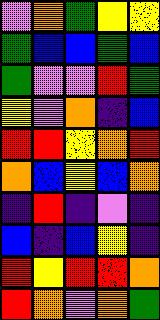[["violet", "orange", "green", "yellow", "yellow"], ["green", "blue", "blue", "green", "blue"], ["green", "violet", "violet", "red", "green"], ["yellow", "violet", "orange", "indigo", "blue"], ["red", "red", "yellow", "orange", "red"], ["orange", "blue", "yellow", "blue", "orange"], ["indigo", "red", "indigo", "violet", "indigo"], ["blue", "indigo", "blue", "yellow", "indigo"], ["red", "yellow", "red", "red", "orange"], ["red", "orange", "violet", "orange", "green"]]